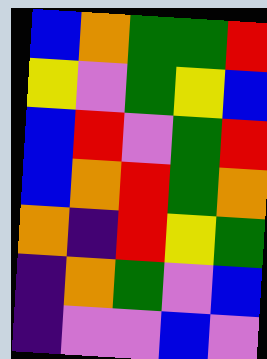[["blue", "orange", "green", "green", "red"], ["yellow", "violet", "green", "yellow", "blue"], ["blue", "red", "violet", "green", "red"], ["blue", "orange", "red", "green", "orange"], ["orange", "indigo", "red", "yellow", "green"], ["indigo", "orange", "green", "violet", "blue"], ["indigo", "violet", "violet", "blue", "violet"]]